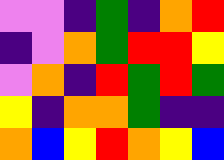[["violet", "violet", "indigo", "green", "indigo", "orange", "red"], ["indigo", "violet", "orange", "green", "red", "red", "yellow"], ["violet", "orange", "indigo", "red", "green", "red", "green"], ["yellow", "indigo", "orange", "orange", "green", "indigo", "indigo"], ["orange", "blue", "yellow", "red", "orange", "yellow", "blue"]]